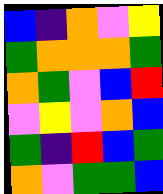[["blue", "indigo", "orange", "violet", "yellow"], ["green", "orange", "orange", "orange", "green"], ["orange", "green", "violet", "blue", "red"], ["violet", "yellow", "violet", "orange", "blue"], ["green", "indigo", "red", "blue", "green"], ["orange", "violet", "green", "green", "blue"]]